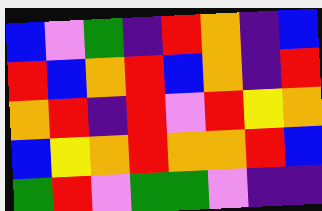[["blue", "violet", "green", "indigo", "red", "orange", "indigo", "blue"], ["red", "blue", "orange", "red", "blue", "orange", "indigo", "red"], ["orange", "red", "indigo", "red", "violet", "red", "yellow", "orange"], ["blue", "yellow", "orange", "red", "orange", "orange", "red", "blue"], ["green", "red", "violet", "green", "green", "violet", "indigo", "indigo"]]